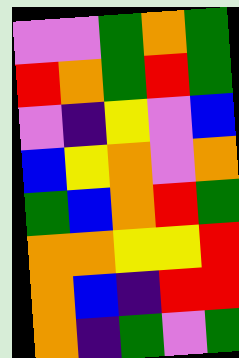[["violet", "violet", "green", "orange", "green"], ["red", "orange", "green", "red", "green"], ["violet", "indigo", "yellow", "violet", "blue"], ["blue", "yellow", "orange", "violet", "orange"], ["green", "blue", "orange", "red", "green"], ["orange", "orange", "yellow", "yellow", "red"], ["orange", "blue", "indigo", "red", "red"], ["orange", "indigo", "green", "violet", "green"]]